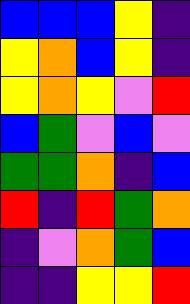[["blue", "blue", "blue", "yellow", "indigo"], ["yellow", "orange", "blue", "yellow", "indigo"], ["yellow", "orange", "yellow", "violet", "red"], ["blue", "green", "violet", "blue", "violet"], ["green", "green", "orange", "indigo", "blue"], ["red", "indigo", "red", "green", "orange"], ["indigo", "violet", "orange", "green", "blue"], ["indigo", "indigo", "yellow", "yellow", "red"]]